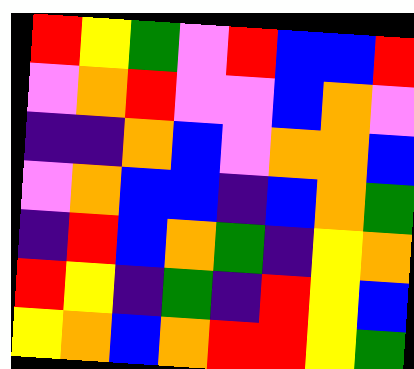[["red", "yellow", "green", "violet", "red", "blue", "blue", "red"], ["violet", "orange", "red", "violet", "violet", "blue", "orange", "violet"], ["indigo", "indigo", "orange", "blue", "violet", "orange", "orange", "blue"], ["violet", "orange", "blue", "blue", "indigo", "blue", "orange", "green"], ["indigo", "red", "blue", "orange", "green", "indigo", "yellow", "orange"], ["red", "yellow", "indigo", "green", "indigo", "red", "yellow", "blue"], ["yellow", "orange", "blue", "orange", "red", "red", "yellow", "green"]]